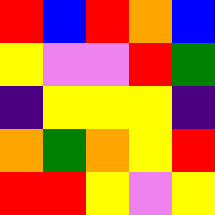[["red", "blue", "red", "orange", "blue"], ["yellow", "violet", "violet", "red", "green"], ["indigo", "yellow", "yellow", "yellow", "indigo"], ["orange", "green", "orange", "yellow", "red"], ["red", "red", "yellow", "violet", "yellow"]]